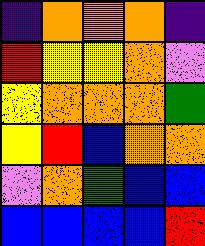[["indigo", "orange", "orange", "orange", "indigo"], ["red", "yellow", "yellow", "orange", "violet"], ["yellow", "orange", "orange", "orange", "green"], ["yellow", "red", "blue", "orange", "orange"], ["violet", "orange", "green", "blue", "blue"], ["blue", "blue", "blue", "blue", "red"]]